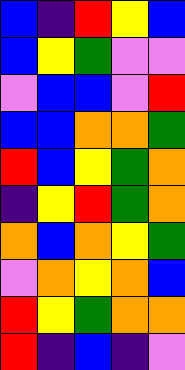[["blue", "indigo", "red", "yellow", "blue"], ["blue", "yellow", "green", "violet", "violet"], ["violet", "blue", "blue", "violet", "red"], ["blue", "blue", "orange", "orange", "green"], ["red", "blue", "yellow", "green", "orange"], ["indigo", "yellow", "red", "green", "orange"], ["orange", "blue", "orange", "yellow", "green"], ["violet", "orange", "yellow", "orange", "blue"], ["red", "yellow", "green", "orange", "orange"], ["red", "indigo", "blue", "indigo", "violet"]]